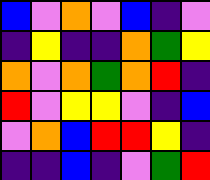[["blue", "violet", "orange", "violet", "blue", "indigo", "violet"], ["indigo", "yellow", "indigo", "indigo", "orange", "green", "yellow"], ["orange", "violet", "orange", "green", "orange", "red", "indigo"], ["red", "violet", "yellow", "yellow", "violet", "indigo", "blue"], ["violet", "orange", "blue", "red", "red", "yellow", "indigo"], ["indigo", "indigo", "blue", "indigo", "violet", "green", "red"]]